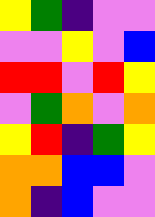[["yellow", "green", "indigo", "violet", "violet"], ["violet", "violet", "yellow", "violet", "blue"], ["red", "red", "violet", "red", "yellow"], ["violet", "green", "orange", "violet", "orange"], ["yellow", "red", "indigo", "green", "yellow"], ["orange", "orange", "blue", "blue", "violet"], ["orange", "indigo", "blue", "violet", "violet"]]